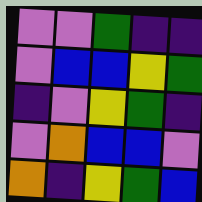[["violet", "violet", "green", "indigo", "indigo"], ["violet", "blue", "blue", "yellow", "green"], ["indigo", "violet", "yellow", "green", "indigo"], ["violet", "orange", "blue", "blue", "violet"], ["orange", "indigo", "yellow", "green", "blue"]]